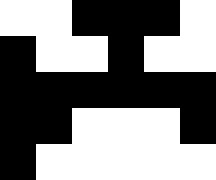[["white", "white", "black", "black", "black", "white"], ["black", "white", "white", "black", "white", "white"], ["black", "black", "black", "black", "black", "black"], ["black", "black", "white", "white", "white", "black"], ["black", "white", "white", "white", "white", "white"]]